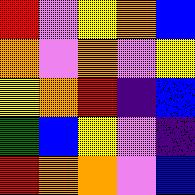[["red", "violet", "yellow", "orange", "blue"], ["orange", "violet", "orange", "violet", "yellow"], ["yellow", "orange", "red", "indigo", "blue"], ["green", "blue", "yellow", "violet", "indigo"], ["red", "orange", "orange", "violet", "blue"]]